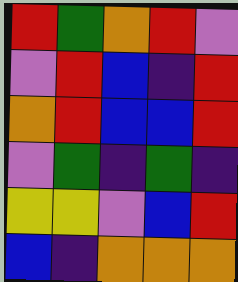[["red", "green", "orange", "red", "violet"], ["violet", "red", "blue", "indigo", "red"], ["orange", "red", "blue", "blue", "red"], ["violet", "green", "indigo", "green", "indigo"], ["yellow", "yellow", "violet", "blue", "red"], ["blue", "indigo", "orange", "orange", "orange"]]